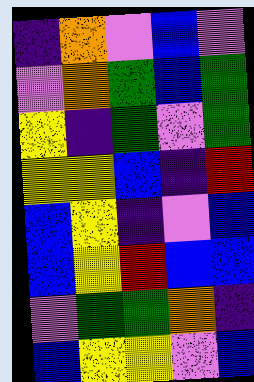[["indigo", "orange", "violet", "blue", "violet"], ["violet", "orange", "green", "blue", "green"], ["yellow", "indigo", "green", "violet", "green"], ["yellow", "yellow", "blue", "indigo", "red"], ["blue", "yellow", "indigo", "violet", "blue"], ["blue", "yellow", "red", "blue", "blue"], ["violet", "green", "green", "orange", "indigo"], ["blue", "yellow", "yellow", "violet", "blue"]]